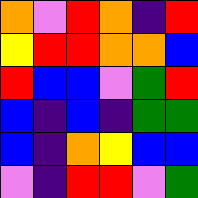[["orange", "violet", "red", "orange", "indigo", "red"], ["yellow", "red", "red", "orange", "orange", "blue"], ["red", "blue", "blue", "violet", "green", "red"], ["blue", "indigo", "blue", "indigo", "green", "green"], ["blue", "indigo", "orange", "yellow", "blue", "blue"], ["violet", "indigo", "red", "red", "violet", "green"]]